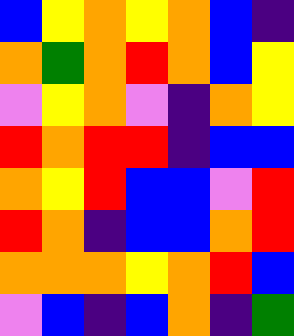[["blue", "yellow", "orange", "yellow", "orange", "blue", "indigo"], ["orange", "green", "orange", "red", "orange", "blue", "yellow"], ["violet", "yellow", "orange", "violet", "indigo", "orange", "yellow"], ["red", "orange", "red", "red", "indigo", "blue", "blue"], ["orange", "yellow", "red", "blue", "blue", "violet", "red"], ["red", "orange", "indigo", "blue", "blue", "orange", "red"], ["orange", "orange", "orange", "yellow", "orange", "red", "blue"], ["violet", "blue", "indigo", "blue", "orange", "indigo", "green"]]